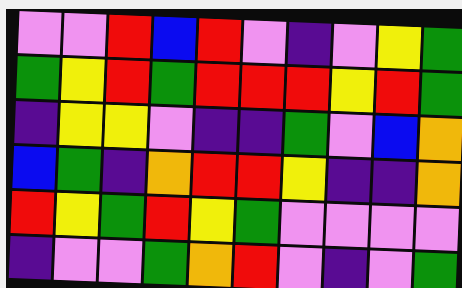[["violet", "violet", "red", "blue", "red", "violet", "indigo", "violet", "yellow", "green"], ["green", "yellow", "red", "green", "red", "red", "red", "yellow", "red", "green"], ["indigo", "yellow", "yellow", "violet", "indigo", "indigo", "green", "violet", "blue", "orange"], ["blue", "green", "indigo", "orange", "red", "red", "yellow", "indigo", "indigo", "orange"], ["red", "yellow", "green", "red", "yellow", "green", "violet", "violet", "violet", "violet"], ["indigo", "violet", "violet", "green", "orange", "red", "violet", "indigo", "violet", "green"]]